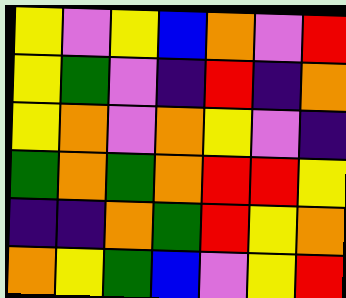[["yellow", "violet", "yellow", "blue", "orange", "violet", "red"], ["yellow", "green", "violet", "indigo", "red", "indigo", "orange"], ["yellow", "orange", "violet", "orange", "yellow", "violet", "indigo"], ["green", "orange", "green", "orange", "red", "red", "yellow"], ["indigo", "indigo", "orange", "green", "red", "yellow", "orange"], ["orange", "yellow", "green", "blue", "violet", "yellow", "red"]]